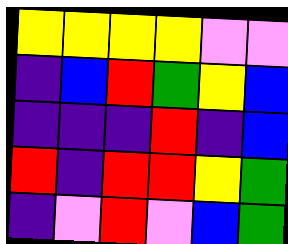[["yellow", "yellow", "yellow", "yellow", "violet", "violet"], ["indigo", "blue", "red", "green", "yellow", "blue"], ["indigo", "indigo", "indigo", "red", "indigo", "blue"], ["red", "indigo", "red", "red", "yellow", "green"], ["indigo", "violet", "red", "violet", "blue", "green"]]